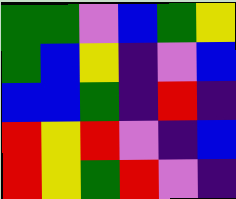[["green", "green", "violet", "blue", "green", "yellow"], ["green", "blue", "yellow", "indigo", "violet", "blue"], ["blue", "blue", "green", "indigo", "red", "indigo"], ["red", "yellow", "red", "violet", "indigo", "blue"], ["red", "yellow", "green", "red", "violet", "indigo"]]